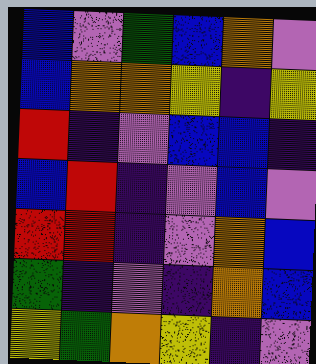[["blue", "violet", "green", "blue", "orange", "violet"], ["blue", "orange", "orange", "yellow", "indigo", "yellow"], ["red", "indigo", "violet", "blue", "blue", "indigo"], ["blue", "red", "indigo", "violet", "blue", "violet"], ["red", "red", "indigo", "violet", "orange", "blue"], ["green", "indigo", "violet", "indigo", "orange", "blue"], ["yellow", "green", "orange", "yellow", "indigo", "violet"]]